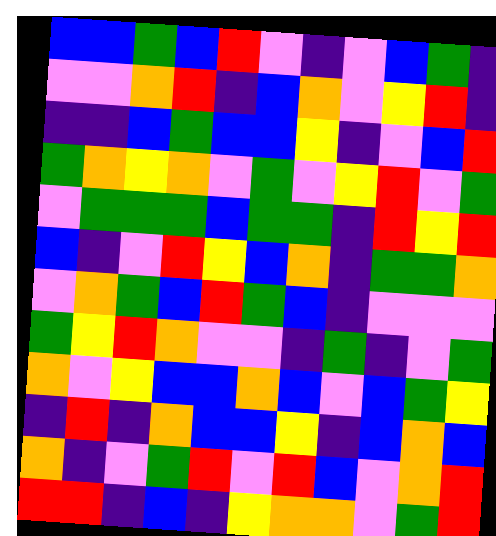[["blue", "blue", "green", "blue", "red", "violet", "indigo", "violet", "blue", "green", "indigo"], ["violet", "violet", "orange", "red", "indigo", "blue", "orange", "violet", "yellow", "red", "indigo"], ["indigo", "indigo", "blue", "green", "blue", "blue", "yellow", "indigo", "violet", "blue", "red"], ["green", "orange", "yellow", "orange", "violet", "green", "violet", "yellow", "red", "violet", "green"], ["violet", "green", "green", "green", "blue", "green", "green", "indigo", "red", "yellow", "red"], ["blue", "indigo", "violet", "red", "yellow", "blue", "orange", "indigo", "green", "green", "orange"], ["violet", "orange", "green", "blue", "red", "green", "blue", "indigo", "violet", "violet", "violet"], ["green", "yellow", "red", "orange", "violet", "violet", "indigo", "green", "indigo", "violet", "green"], ["orange", "violet", "yellow", "blue", "blue", "orange", "blue", "violet", "blue", "green", "yellow"], ["indigo", "red", "indigo", "orange", "blue", "blue", "yellow", "indigo", "blue", "orange", "blue"], ["orange", "indigo", "violet", "green", "red", "violet", "red", "blue", "violet", "orange", "red"], ["red", "red", "indigo", "blue", "indigo", "yellow", "orange", "orange", "violet", "green", "red"]]